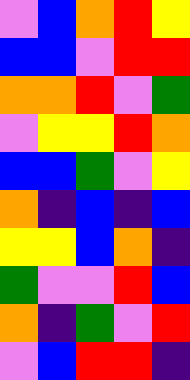[["violet", "blue", "orange", "red", "yellow"], ["blue", "blue", "violet", "red", "red"], ["orange", "orange", "red", "violet", "green"], ["violet", "yellow", "yellow", "red", "orange"], ["blue", "blue", "green", "violet", "yellow"], ["orange", "indigo", "blue", "indigo", "blue"], ["yellow", "yellow", "blue", "orange", "indigo"], ["green", "violet", "violet", "red", "blue"], ["orange", "indigo", "green", "violet", "red"], ["violet", "blue", "red", "red", "indigo"]]